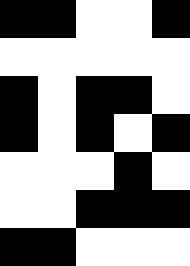[["black", "black", "white", "white", "black"], ["white", "white", "white", "white", "white"], ["black", "white", "black", "black", "white"], ["black", "white", "black", "white", "black"], ["white", "white", "white", "black", "white"], ["white", "white", "black", "black", "black"], ["black", "black", "white", "white", "white"]]